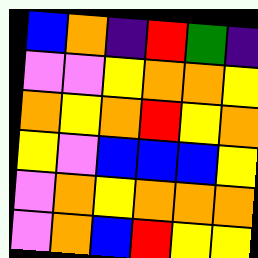[["blue", "orange", "indigo", "red", "green", "indigo"], ["violet", "violet", "yellow", "orange", "orange", "yellow"], ["orange", "yellow", "orange", "red", "yellow", "orange"], ["yellow", "violet", "blue", "blue", "blue", "yellow"], ["violet", "orange", "yellow", "orange", "orange", "orange"], ["violet", "orange", "blue", "red", "yellow", "yellow"]]